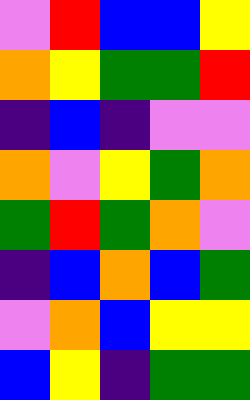[["violet", "red", "blue", "blue", "yellow"], ["orange", "yellow", "green", "green", "red"], ["indigo", "blue", "indigo", "violet", "violet"], ["orange", "violet", "yellow", "green", "orange"], ["green", "red", "green", "orange", "violet"], ["indigo", "blue", "orange", "blue", "green"], ["violet", "orange", "blue", "yellow", "yellow"], ["blue", "yellow", "indigo", "green", "green"]]